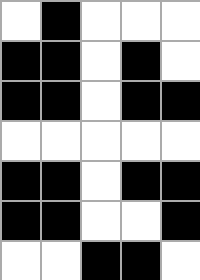[["white", "black", "white", "white", "white"], ["black", "black", "white", "black", "white"], ["black", "black", "white", "black", "black"], ["white", "white", "white", "white", "white"], ["black", "black", "white", "black", "black"], ["black", "black", "white", "white", "black"], ["white", "white", "black", "black", "white"]]